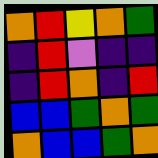[["orange", "red", "yellow", "orange", "green"], ["indigo", "red", "violet", "indigo", "indigo"], ["indigo", "red", "orange", "indigo", "red"], ["blue", "blue", "green", "orange", "green"], ["orange", "blue", "blue", "green", "orange"]]